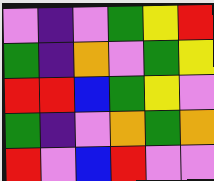[["violet", "indigo", "violet", "green", "yellow", "red"], ["green", "indigo", "orange", "violet", "green", "yellow"], ["red", "red", "blue", "green", "yellow", "violet"], ["green", "indigo", "violet", "orange", "green", "orange"], ["red", "violet", "blue", "red", "violet", "violet"]]